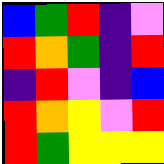[["blue", "green", "red", "indigo", "violet"], ["red", "orange", "green", "indigo", "red"], ["indigo", "red", "violet", "indigo", "blue"], ["red", "orange", "yellow", "violet", "red"], ["red", "green", "yellow", "yellow", "yellow"]]